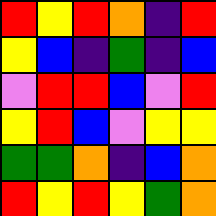[["red", "yellow", "red", "orange", "indigo", "red"], ["yellow", "blue", "indigo", "green", "indigo", "blue"], ["violet", "red", "red", "blue", "violet", "red"], ["yellow", "red", "blue", "violet", "yellow", "yellow"], ["green", "green", "orange", "indigo", "blue", "orange"], ["red", "yellow", "red", "yellow", "green", "orange"]]